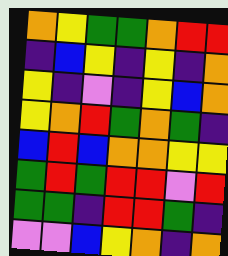[["orange", "yellow", "green", "green", "orange", "red", "red"], ["indigo", "blue", "yellow", "indigo", "yellow", "indigo", "orange"], ["yellow", "indigo", "violet", "indigo", "yellow", "blue", "orange"], ["yellow", "orange", "red", "green", "orange", "green", "indigo"], ["blue", "red", "blue", "orange", "orange", "yellow", "yellow"], ["green", "red", "green", "red", "red", "violet", "red"], ["green", "green", "indigo", "red", "red", "green", "indigo"], ["violet", "violet", "blue", "yellow", "orange", "indigo", "orange"]]